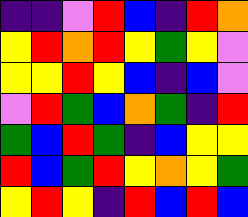[["indigo", "indigo", "violet", "red", "blue", "indigo", "red", "orange"], ["yellow", "red", "orange", "red", "yellow", "green", "yellow", "violet"], ["yellow", "yellow", "red", "yellow", "blue", "indigo", "blue", "violet"], ["violet", "red", "green", "blue", "orange", "green", "indigo", "red"], ["green", "blue", "red", "green", "indigo", "blue", "yellow", "yellow"], ["red", "blue", "green", "red", "yellow", "orange", "yellow", "green"], ["yellow", "red", "yellow", "indigo", "red", "blue", "red", "blue"]]